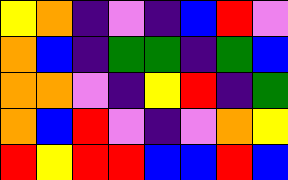[["yellow", "orange", "indigo", "violet", "indigo", "blue", "red", "violet"], ["orange", "blue", "indigo", "green", "green", "indigo", "green", "blue"], ["orange", "orange", "violet", "indigo", "yellow", "red", "indigo", "green"], ["orange", "blue", "red", "violet", "indigo", "violet", "orange", "yellow"], ["red", "yellow", "red", "red", "blue", "blue", "red", "blue"]]